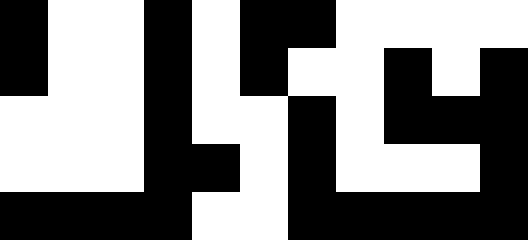[["black", "white", "white", "black", "white", "black", "black", "white", "white", "white", "white"], ["black", "white", "white", "black", "white", "black", "white", "white", "black", "white", "black"], ["white", "white", "white", "black", "white", "white", "black", "white", "black", "black", "black"], ["white", "white", "white", "black", "black", "white", "black", "white", "white", "white", "black"], ["black", "black", "black", "black", "white", "white", "black", "black", "black", "black", "black"]]